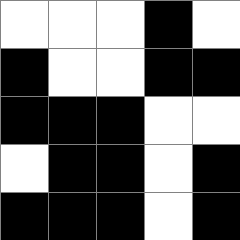[["white", "white", "white", "black", "white"], ["black", "white", "white", "black", "black"], ["black", "black", "black", "white", "white"], ["white", "black", "black", "white", "black"], ["black", "black", "black", "white", "black"]]